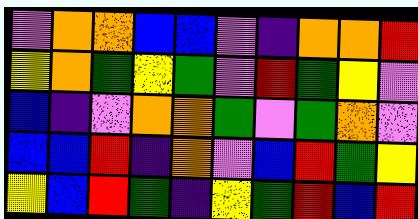[["violet", "orange", "orange", "blue", "blue", "violet", "indigo", "orange", "orange", "red"], ["yellow", "orange", "green", "yellow", "green", "violet", "red", "green", "yellow", "violet"], ["blue", "indigo", "violet", "orange", "orange", "green", "violet", "green", "orange", "violet"], ["blue", "blue", "red", "indigo", "orange", "violet", "blue", "red", "green", "yellow"], ["yellow", "blue", "red", "green", "indigo", "yellow", "green", "red", "blue", "red"]]